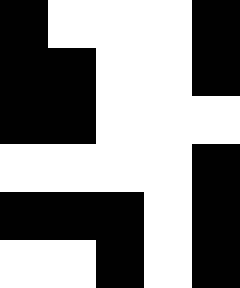[["black", "white", "white", "white", "black"], ["black", "black", "white", "white", "black"], ["black", "black", "white", "white", "white"], ["white", "white", "white", "white", "black"], ["black", "black", "black", "white", "black"], ["white", "white", "black", "white", "black"]]